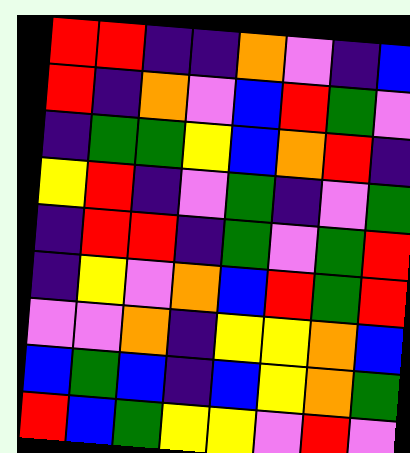[["red", "red", "indigo", "indigo", "orange", "violet", "indigo", "blue"], ["red", "indigo", "orange", "violet", "blue", "red", "green", "violet"], ["indigo", "green", "green", "yellow", "blue", "orange", "red", "indigo"], ["yellow", "red", "indigo", "violet", "green", "indigo", "violet", "green"], ["indigo", "red", "red", "indigo", "green", "violet", "green", "red"], ["indigo", "yellow", "violet", "orange", "blue", "red", "green", "red"], ["violet", "violet", "orange", "indigo", "yellow", "yellow", "orange", "blue"], ["blue", "green", "blue", "indigo", "blue", "yellow", "orange", "green"], ["red", "blue", "green", "yellow", "yellow", "violet", "red", "violet"]]